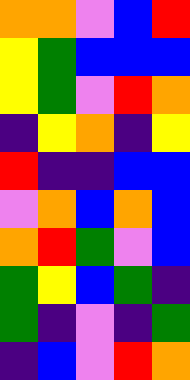[["orange", "orange", "violet", "blue", "red"], ["yellow", "green", "blue", "blue", "blue"], ["yellow", "green", "violet", "red", "orange"], ["indigo", "yellow", "orange", "indigo", "yellow"], ["red", "indigo", "indigo", "blue", "blue"], ["violet", "orange", "blue", "orange", "blue"], ["orange", "red", "green", "violet", "blue"], ["green", "yellow", "blue", "green", "indigo"], ["green", "indigo", "violet", "indigo", "green"], ["indigo", "blue", "violet", "red", "orange"]]